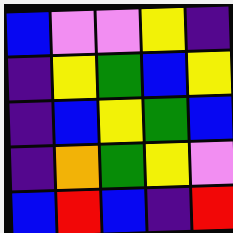[["blue", "violet", "violet", "yellow", "indigo"], ["indigo", "yellow", "green", "blue", "yellow"], ["indigo", "blue", "yellow", "green", "blue"], ["indigo", "orange", "green", "yellow", "violet"], ["blue", "red", "blue", "indigo", "red"]]